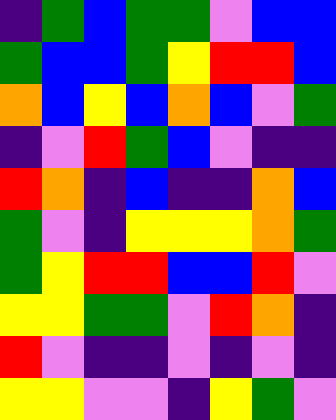[["indigo", "green", "blue", "green", "green", "violet", "blue", "blue"], ["green", "blue", "blue", "green", "yellow", "red", "red", "blue"], ["orange", "blue", "yellow", "blue", "orange", "blue", "violet", "green"], ["indigo", "violet", "red", "green", "blue", "violet", "indigo", "indigo"], ["red", "orange", "indigo", "blue", "indigo", "indigo", "orange", "blue"], ["green", "violet", "indigo", "yellow", "yellow", "yellow", "orange", "green"], ["green", "yellow", "red", "red", "blue", "blue", "red", "violet"], ["yellow", "yellow", "green", "green", "violet", "red", "orange", "indigo"], ["red", "violet", "indigo", "indigo", "violet", "indigo", "violet", "indigo"], ["yellow", "yellow", "violet", "violet", "indigo", "yellow", "green", "violet"]]